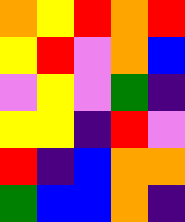[["orange", "yellow", "red", "orange", "red"], ["yellow", "red", "violet", "orange", "blue"], ["violet", "yellow", "violet", "green", "indigo"], ["yellow", "yellow", "indigo", "red", "violet"], ["red", "indigo", "blue", "orange", "orange"], ["green", "blue", "blue", "orange", "indigo"]]